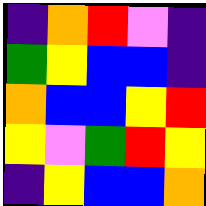[["indigo", "orange", "red", "violet", "indigo"], ["green", "yellow", "blue", "blue", "indigo"], ["orange", "blue", "blue", "yellow", "red"], ["yellow", "violet", "green", "red", "yellow"], ["indigo", "yellow", "blue", "blue", "orange"]]